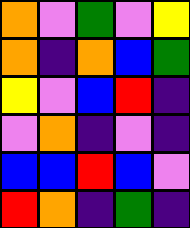[["orange", "violet", "green", "violet", "yellow"], ["orange", "indigo", "orange", "blue", "green"], ["yellow", "violet", "blue", "red", "indigo"], ["violet", "orange", "indigo", "violet", "indigo"], ["blue", "blue", "red", "blue", "violet"], ["red", "orange", "indigo", "green", "indigo"]]